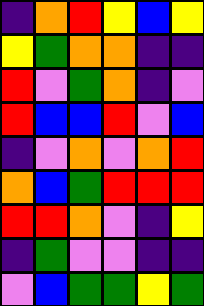[["indigo", "orange", "red", "yellow", "blue", "yellow"], ["yellow", "green", "orange", "orange", "indigo", "indigo"], ["red", "violet", "green", "orange", "indigo", "violet"], ["red", "blue", "blue", "red", "violet", "blue"], ["indigo", "violet", "orange", "violet", "orange", "red"], ["orange", "blue", "green", "red", "red", "red"], ["red", "red", "orange", "violet", "indigo", "yellow"], ["indigo", "green", "violet", "violet", "indigo", "indigo"], ["violet", "blue", "green", "green", "yellow", "green"]]